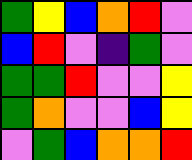[["green", "yellow", "blue", "orange", "red", "violet"], ["blue", "red", "violet", "indigo", "green", "violet"], ["green", "green", "red", "violet", "violet", "yellow"], ["green", "orange", "violet", "violet", "blue", "yellow"], ["violet", "green", "blue", "orange", "orange", "red"]]